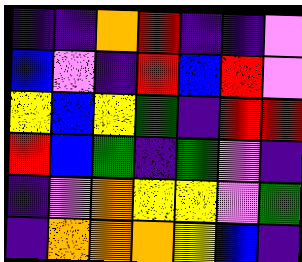[["indigo", "indigo", "orange", "red", "indigo", "indigo", "violet"], ["blue", "violet", "indigo", "red", "blue", "red", "violet"], ["yellow", "blue", "yellow", "green", "indigo", "red", "red"], ["red", "blue", "green", "indigo", "green", "violet", "indigo"], ["indigo", "violet", "orange", "yellow", "yellow", "violet", "green"], ["indigo", "orange", "orange", "orange", "yellow", "blue", "indigo"]]